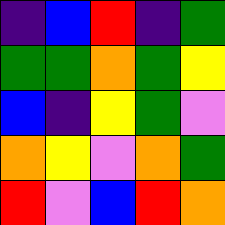[["indigo", "blue", "red", "indigo", "green"], ["green", "green", "orange", "green", "yellow"], ["blue", "indigo", "yellow", "green", "violet"], ["orange", "yellow", "violet", "orange", "green"], ["red", "violet", "blue", "red", "orange"]]